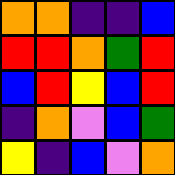[["orange", "orange", "indigo", "indigo", "blue"], ["red", "red", "orange", "green", "red"], ["blue", "red", "yellow", "blue", "red"], ["indigo", "orange", "violet", "blue", "green"], ["yellow", "indigo", "blue", "violet", "orange"]]